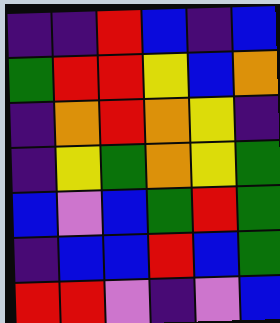[["indigo", "indigo", "red", "blue", "indigo", "blue"], ["green", "red", "red", "yellow", "blue", "orange"], ["indigo", "orange", "red", "orange", "yellow", "indigo"], ["indigo", "yellow", "green", "orange", "yellow", "green"], ["blue", "violet", "blue", "green", "red", "green"], ["indigo", "blue", "blue", "red", "blue", "green"], ["red", "red", "violet", "indigo", "violet", "blue"]]